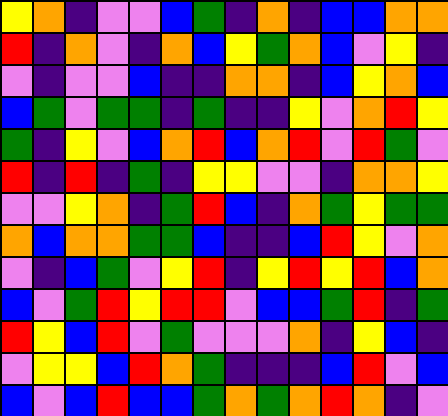[["yellow", "orange", "indigo", "violet", "violet", "blue", "green", "indigo", "orange", "indigo", "blue", "blue", "orange", "orange"], ["red", "indigo", "orange", "violet", "indigo", "orange", "blue", "yellow", "green", "orange", "blue", "violet", "yellow", "indigo"], ["violet", "indigo", "violet", "violet", "blue", "indigo", "indigo", "orange", "orange", "indigo", "blue", "yellow", "orange", "blue"], ["blue", "green", "violet", "green", "green", "indigo", "green", "indigo", "indigo", "yellow", "violet", "orange", "red", "yellow"], ["green", "indigo", "yellow", "violet", "blue", "orange", "red", "blue", "orange", "red", "violet", "red", "green", "violet"], ["red", "indigo", "red", "indigo", "green", "indigo", "yellow", "yellow", "violet", "violet", "indigo", "orange", "orange", "yellow"], ["violet", "violet", "yellow", "orange", "indigo", "green", "red", "blue", "indigo", "orange", "green", "yellow", "green", "green"], ["orange", "blue", "orange", "orange", "green", "green", "blue", "indigo", "indigo", "blue", "red", "yellow", "violet", "orange"], ["violet", "indigo", "blue", "green", "violet", "yellow", "red", "indigo", "yellow", "red", "yellow", "red", "blue", "orange"], ["blue", "violet", "green", "red", "yellow", "red", "red", "violet", "blue", "blue", "green", "red", "indigo", "green"], ["red", "yellow", "blue", "red", "violet", "green", "violet", "violet", "violet", "orange", "indigo", "yellow", "blue", "indigo"], ["violet", "yellow", "yellow", "blue", "red", "orange", "green", "indigo", "indigo", "indigo", "blue", "red", "violet", "blue"], ["blue", "violet", "blue", "red", "blue", "blue", "green", "orange", "green", "orange", "red", "orange", "indigo", "violet"]]